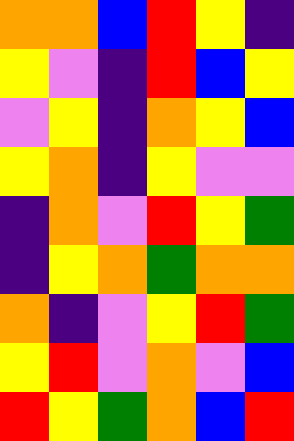[["orange", "orange", "blue", "red", "yellow", "indigo"], ["yellow", "violet", "indigo", "red", "blue", "yellow"], ["violet", "yellow", "indigo", "orange", "yellow", "blue"], ["yellow", "orange", "indigo", "yellow", "violet", "violet"], ["indigo", "orange", "violet", "red", "yellow", "green"], ["indigo", "yellow", "orange", "green", "orange", "orange"], ["orange", "indigo", "violet", "yellow", "red", "green"], ["yellow", "red", "violet", "orange", "violet", "blue"], ["red", "yellow", "green", "orange", "blue", "red"]]